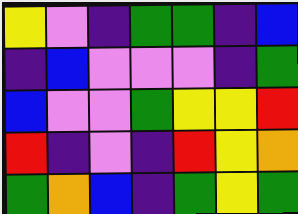[["yellow", "violet", "indigo", "green", "green", "indigo", "blue"], ["indigo", "blue", "violet", "violet", "violet", "indigo", "green"], ["blue", "violet", "violet", "green", "yellow", "yellow", "red"], ["red", "indigo", "violet", "indigo", "red", "yellow", "orange"], ["green", "orange", "blue", "indigo", "green", "yellow", "green"]]